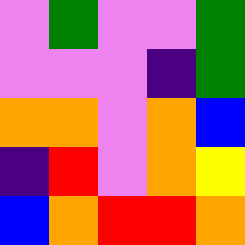[["violet", "green", "violet", "violet", "green"], ["violet", "violet", "violet", "indigo", "green"], ["orange", "orange", "violet", "orange", "blue"], ["indigo", "red", "violet", "orange", "yellow"], ["blue", "orange", "red", "red", "orange"]]